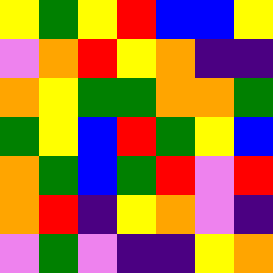[["yellow", "green", "yellow", "red", "blue", "blue", "yellow"], ["violet", "orange", "red", "yellow", "orange", "indigo", "indigo"], ["orange", "yellow", "green", "green", "orange", "orange", "green"], ["green", "yellow", "blue", "red", "green", "yellow", "blue"], ["orange", "green", "blue", "green", "red", "violet", "red"], ["orange", "red", "indigo", "yellow", "orange", "violet", "indigo"], ["violet", "green", "violet", "indigo", "indigo", "yellow", "orange"]]